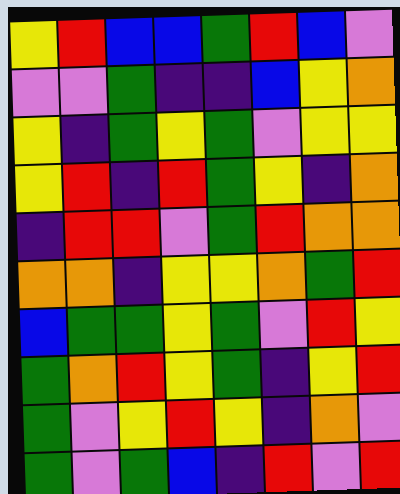[["yellow", "red", "blue", "blue", "green", "red", "blue", "violet"], ["violet", "violet", "green", "indigo", "indigo", "blue", "yellow", "orange"], ["yellow", "indigo", "green", "yellow", "green", "violet", "yellow", "yellow"], ["yellow", "red", "indigo", "red", "green", "yellow", "indigo", "orange"], ["indigo", "red", "red", "violet", "green", "red", "orange", "orange"], ["orange", "orange", "indigo", "yellow", "yellow", "orange", "green", "red"], ["blue", "green", "green", "yellow", "green", "violet", "red", "yellow"], ["green", "orange", "red", "yellow", "green", "indigo", "yellow", "red"], ["green", "violet", "yellow", "red", "yellow", "indigo", "orange", "violet"], ["green", "violet", "green", "blue", "indigo", "red", "violet", "red"]]